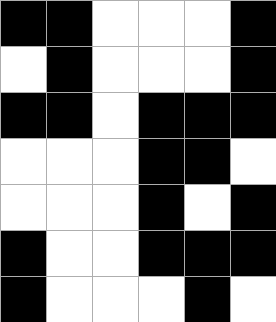[["black", "black", "white", "white", "white", "black"], ["white", "black", "white", "white", "white", "black"], ["black", "black", "white", "black", "black", "black"], ["white", "white", "white", "black", "black", "white"], ["white", "white", "white", "black", "white", "black"], ["black", "white", "white", "black", "black", "black"], ["black", "white", "white", "white", "black", "white"]]